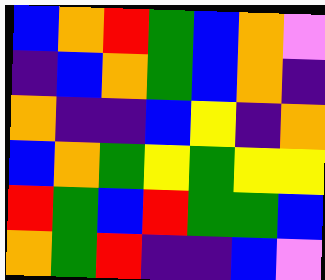[["blue", "orange", "red", "green", "blue", "orange", "violet"], ["indigo", "blue", "orange", "green", "blue", "orange", "indigo"], ["orange", "indigo", "indigo", "blue", "yellow", "indigo", "orange"], ["blue", "orange", "green", "yellow", "green", "yellow", "yellow"], ["red", "green", "blue", "red", "green", "green", "blue"], ["orange", "green", "red", "indigo", "indigo", "blue", "violet"]]